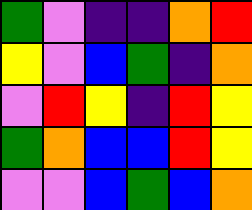[["green", "violet", "indigo", "indigo", "orange", "red"], ["yellow", "violet", "blue", "green", "indigo", "orange"], ["violet", "red", "yellow", "indigo", "red", "yellow"], ["green", "orange", "blue", "blue", "red", "yellow"], ["violet", "violet", "blue", "green", "blue", "orange"]]